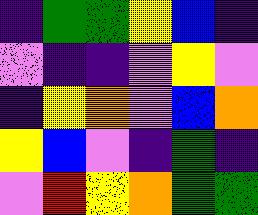[["indigo", "green", "green", "yellow", "blue", "indigo"], ["violet", "indigo", "indigo", "violet", "yellow", "violet"], ["indigo", "yellow", "orange", "violet", "blue", "orange"], ["yellow", "blue", "violet", "indigo", "green", "indigo"], ["violet", "red", "yellow", "orange", "green", "green"]]